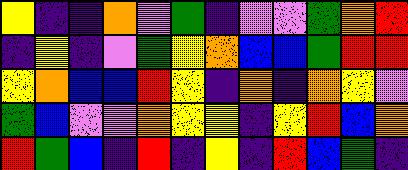[["yellow", "indigo", "indigo", "orange", "violet", "green", "indigo", "violet", "violet", "green", "orange", "red"], ["indigo", "yellow", "indigo", "violet", "green", "yellow", "orange", "blue", "blue", "green", "red", "red"], ["yellow", "orange", "blue", "blue", "red", "yellow", "indigo", "orange", "indigo", "orange", "yellow", "violet"], ["green", "blue", "violet", "violet", "orange", "yellow", "yellow", "indigo", "yellow", "red", "blue", "orange"], ["red", "green", "blue", "indigo", "red", "indigo", "yellow", "indigo", "red", "blue", "green", "indigo"]]